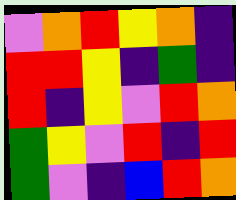[["violet", "orange", "red", "yellow", "orange", "indigo"], ["red", "red", "yellow", "indigo", "green", "indigo"], ["red", "indigo", "yellow", "violet", "red", "orange"], ["green", "yellow", "violet", "red", "indigo", "red"], ["green", "violet", "indigo", "blue", "red", "orange"]]